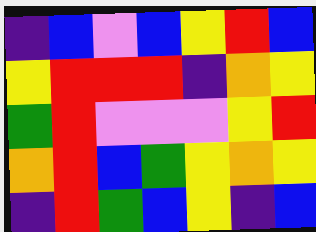[["indigo", "blue", "violet", "blue", "yellow", "red", "blue"], ["yellow", "red", "red", "red", "indigo", "orange", "yellow"], ["green", "red", "violet", "violet", "violet", "yellow", "red"], ["orange", "red", "blue", "green", "yellow", "orange", "yellow"], ["indigo", "red", "green", "blue", "yellow", "indigo", "blue"]]